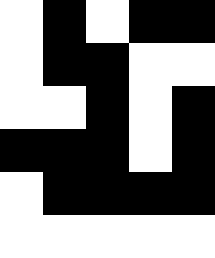[["white", "black", "white", "black", "black"], ["white", "black", "black", "white", "white"], ["white", "white", "black", "white", "black"], ["black", "black", "black", "white", "black"], ["white", "black", "black", "black", "black"], ["white", "white", "white", "white", "white"]]